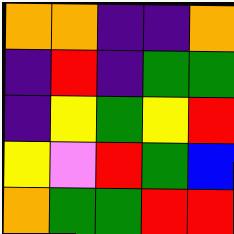[["orange", "orange", "indigo", "indigo", "orange"], ["indigo", "red", "indigo", "green", "green"], ["indigo", "yellow", "green", "yellow", "red"], ["yellow", "violet", "red", "green", "blue"], ["orange", "green", "green", "red", "red"]]